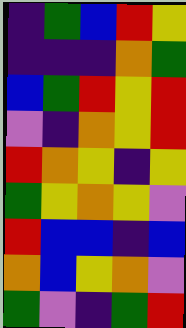[["indigo", "green", "blue", "red", "yellow"], ["indigo", "indigo", "indigo", "orange", "green"], ["blue", "green", "red", "yellow", "red"], ["violet", "indigo", "orange", "yellow", "red"], ["red", "orange", "yellow", "indigo", "yellow"], ["green", "yellow", "orange", "yellow", "violet"], ["red", "blue", "blue", "indigo", "blue"], ["orange", "blue", "yellow", "orange", "violet"], ["green", "violet", "indigo", "green", "red"]]